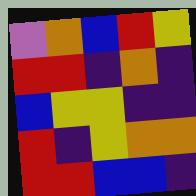[["violet", "orange", "blue", "red", "yellow"], ["red", "red", "indigo", "orange", "indigo"], ["blue", "yellow", "yellow", "indigo", "indigo"], ["red", "indigo", "yellow", "orange", "orange"], ["red", "red", "blue", "blue", "indigo"]]